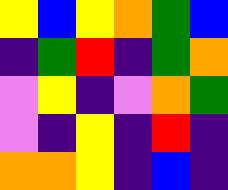[["yellow", "blue", "yellow", "orange", "green", "blue"], ["indigo", "green", "red", "indigo", "green", "orange"], ["violet", "yellow", "indigo", "violet", "orange", "green"], ["violet", "indigo", "yellow", "indigo", "red", "indigo"], ["orange", "orange", "yellow", "indigo", "blue", "indigo"]]